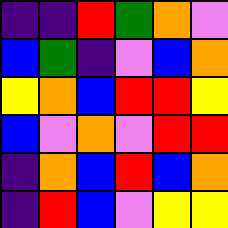[["indigo", "indigo", "red", "green", "orange", "violet"], ["blue", "green", "indigo", "violet", "blue", "orange"], ["yellow", "orange", "blue", "red", "red", "yellow"], ["blue", "violet", "orange", "violet", "red", "red"], ["indigo", "orange", "blue", "red", "blue", "orange"], ["indigo", "red", "blue", "violet", "yellow", "yellow"]]